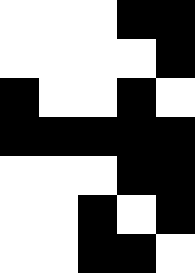[["white", "white", "white", "black", "black"], ["white", "white", "white", "white", "black"], ["black", "white", "white", "black", "white"], ["black", "black", "black", "black", "black"], ["white", "white", "white", "black", "black"], ["white", "white", "black", "white", "black"], ["white", "white", "black", "black", "white"]]